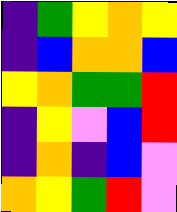[["indigo", "green", "yellow", "orange", "yellow"], ["indigo", "blue", "orange", "orange", "blue"], ["yellow", "orange", "green", "green", "red"], ["indigo", "yellow", "violet", "blue", "red"], ["indigo", "orange", "indigo", "blue", "violet"], ["orange", "yellow", "green", "red", "violet"]]